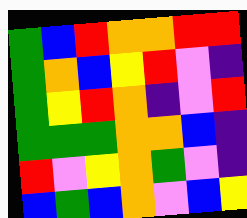[["green", "blue", "red", "orange", "orange", "red", "red"], ["green", "orange", "blue", "yellow", "red", "violet", "indigo"], ["green", "yellow", "red", "orange", "indigo", "violet", "red"], ["green", "green", "green", "orange", "orange", "blue", "indigo"], ["red", "violet", "yellow", "orange", "green", "violet", "indigo"], ["blue", "green", "blue", "orange", "violet", "blue", "yellow"]]